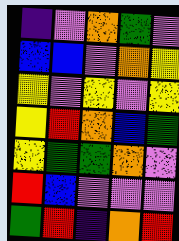[["indigo", "violet", "orange", "green", "violet"], ["blue", "blue", "violet", "orange", "yellow"], ["yellow", "violet", "yellow", "violet", "yellow"], ["yellow", "red", "orange", "blue", "green"], ["yellow", "green", "green", "orange", "violet"], ["red", "blue", "violet", "violet", "violet"], ["green", "red", "indigo", "orange", "red"]]